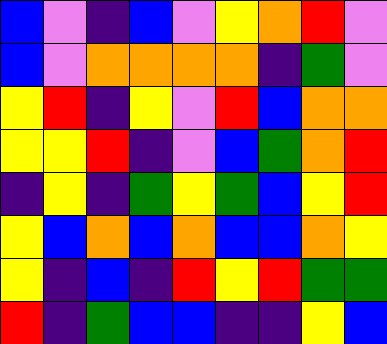[["blue", "violet", "indigo", "blue", "violet", "yellow", "orange", "red", "violet"], ["blue", "violet", "orange", "orange", "orange", "orange", "indigo", "green", "violet"], ["yellow", "red", "indigo", "yellow", "violet", "red", "blue", "orange", "orange"], ["yellow", "yellow", "red", "indigo", "violet", "blue", "green", "orange", "red"], ["indigo", "yellow", "indigo", "green", "yellow", "green", "blue", "yellow", "red"], ["yellow", "blue", "orange", "blue", "orange", "blue", "blue", "orange", "yellow"], ["yellow", "indigo", "blue", "indigo", "red", "yellow", "red", "green", "green"], ["red", "indigo", "green", "blue", "blue", "indigo", "indigo", "yellow", "blue"]]